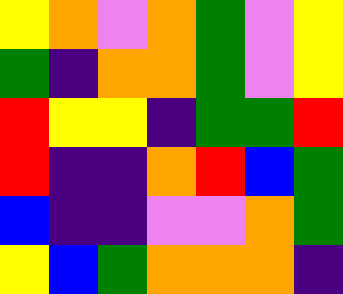[["yellow", "orange", "violet", "orange", "green", "violet", "yellow"], ["green", "indigo", "orange", "orange", "green", "violet", "yellow"], ["red", "yellow", "yellow", "indigo", "green", "green", "red"], ["red", "indigo", "indigo", "orange", "red", "blue", "green"], ["blue", "indigo", "indigo", "violet", "violet", "orange", "green"], ["yellow", "blue", "green", "orange", "orange", "orange", "indigo"]]